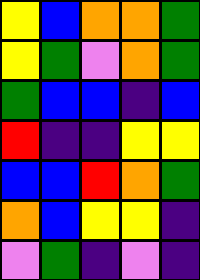[["yellow", "blue", "orange", "orange", "green"], ["yellow", "green", "violet", "orange", "green"], ["green", "blue", "blue", "indigo", "blue"], ["red", "indigo", "indigo", "yellow", "yellow"], ["blue", "blue", "red", "orange", "green"], ["orange", "blue", "yellow", "yellow", "indigo"], ["violet", "green", "indigo", "violet", "indigo"]]